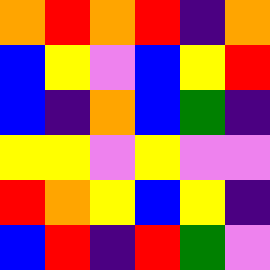[["orange", "red", "orange", "red", "indigo", "orange"], ["blue", "yellow", "violet", "blue", "yellow", "red"], ["blue", "indigo", "orange", "blue", "green", "indigo"], ["yellow", "yellow", "violet", "yellow", "violet", "violet"], ["red", "orange", "yellow", "blue", "yellow", "indigo"], ["blue", "red", "indigo", "red", "green", "violet"]]